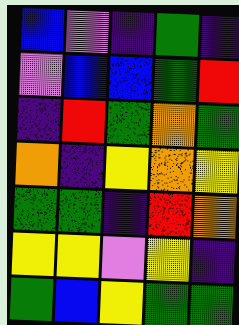[["blue", "violet", "indigo", "green", "indigo"], ["violet", "blue", "blue", "green", "red"], ["indigo", "red", "green", "orange", "green"], ["orange", "indigo", "yellow", "orange", "yellow"], ["green", "green", "indigo", "red", "orange"], ["yellow", "yellow", "violet", "yellow", "indigo"], ["green", "blue", "yellow", "green", "green"]]